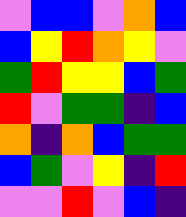[["violet", "blue", "blue", "violet", "orange", "blue"], ["blue", "yellow", "red", "orange", "yellow", "violet"], ["green", "red", "yellow", "yellow", "blue", "green"], ["red", "violet", "green", "green", "indigo", "blue"], ["orange", "indigo", "orange", "blue", "green", "green"], ["blue", "green", "violet", "yellow", "indigo", "red"], ["violet", "violet", "red", "violet", "blue", "indigo"]]